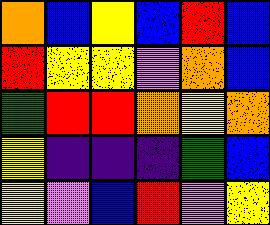[["orange", "blue", "yellow", "blue", "red", "blue"], ["red", "yellow", "yellow", "violet", "orange", "blue"], ["green", "red", "red", "orange", "yellow", "orange"], ["yellow", "indigo", "indigo", "indigo", "green", "blue"], ["yellow", "violet", "blue", "red", "violet", "yellow"]]